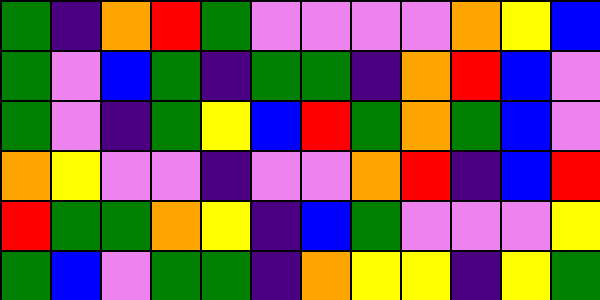[["green", "indigo", "orange", "red", "green", "violet", "violet", "violet", "violet", "orange", "yellow", "blue"], ["green", "violet", "blue", "green", "indigo", "green", "green", "indigo", "orange", "red", "blue", "violet"], ["green", "violet", "indigo", "green", "yellow", "blue", "red", "green", "orange", "green", "blue", "violet"], ["orange", "yellow", "violet", "violet", "indigo", "violet", "violet", "orange", "red", "indigo", "blue", "red"], ["red", "green", "green", "orange", "yellow", "indigo", "blue", "green", "violet", "violet", "violet", "yellow"], ["green", "blue", "violet", "green", "green", "indigo", "orange", "yellow", "yellow", "indigo", "yellow", "green"]]